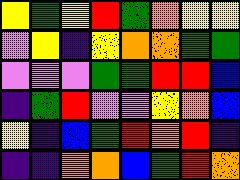[["yellow", "green", "yellow", "red", "green", "orange", "yellow", "yellow"], ["violet", "yellow", "indigo", "yellow", "orange", "orange", "green", "green"], ["violet", "violet", "violet", "green", "green", "red", "red", "blue"], ["indigo", "green", "red", "violet", "violet", "yellow", "orange", "blue"], ["yellow", "indigo", "blue", "green", "red", "orange", "red", "indigo"], ["indigo", "indigo", "orange", "orange", "blue", "green", "red", "orange"]]